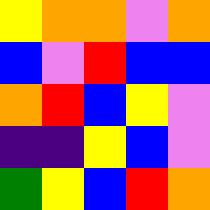[["yellow", "orange", "orange", "violet", "orange"], ["blue", "violet", "red", "blue", "blue"], ["orange", "red", "blue", "yellow", "violet"], ["indigo", "indigo", "yellow", "blue", "violet"], ["green", "yellow", "blue", "red", "orange"]]